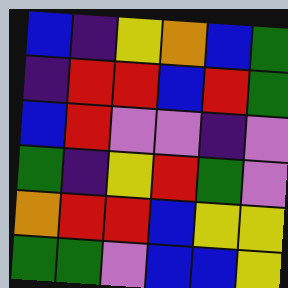[["blue", "indigo", "yellow", "orange", "blue", "green"], ["indigo", "red", "red", "blue", "red", "green"], ["blue", "red", "violet", "violet", "indigo", "violet"], ["green", "indigo", "yellow", "red", "green", "violet"], ["orange", "red", "red", "blue", "yellow", "yellow"], ["green", "green", "violet", "blue", "blue", "yellow"]]